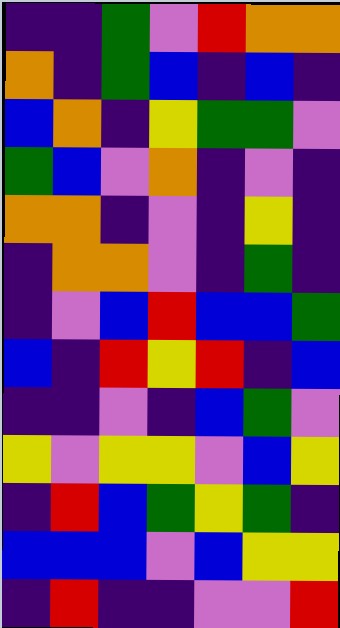[["indigo", "indigo", "green", "violet", "red", "orange", "orange"], ["orange", "indigo", "green", "blue", "indigo", "blue", "indigo"], ["blue", "orange", "indigo", "yellow", "green", "green", "violet"], ["green", "blue", "violet", "orange", "indigo", "violet", "indigo"], ["orange", "orange", "indigo", "violet", "indigo", "yellow", "indigo"], ["indigo", "orange", "orange", "violet", "indigo", "green", "indigo"], ["indigo", "violet", "blue", "red", "blue", "blue", "green"], ["blue", "indigo", "red", "yellow", "red", "indigo", "blue"], ["indigo", "indigo", "violet", "indigo", "blue", "green", "violet"], ["yellow", "violet", "yellow", "yellow", "violet", "blue", "yellow"], ["indigo", "red", "blue", "green", "yellow", "green", "indigo"], ["blue", "blue", "blue", "violet", "blue", "yellow", "yellow"], ["indigo", "red", "indigo", "indigo", "violet", "violet", "red"]]